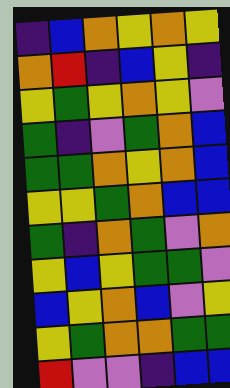[["indigo", "blue", "orange", "yellow", "orange", "yellow"], ["orange", "red", "indigo", "blue", "yellow", "indigo"], ["yellow", "green", "yellow", "orange", "yellow", "violet"], ["green", "indigo", "violet", "green", "orange", "blue"], ["green", "green", "orange", "yellow", "orange", "blue"], ["yellow", "yellow", "green", "orange", "blue", "blue"], ["green", "indigo", "orange", "green", "violet", "orange"], ["yellow", "blue", "yellow", "green", "green", "violet"], ["blue", "yellow", "orange", "blue", "violet", "yellow"], ["yellow", "green", "orange", "orange", "green", "green"], ["red", "violet", "violet", "indigo", "blue", "blue"]]